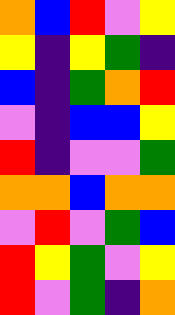[["orange", "blue", "red", "violet", "yellow"], ["yellow", "indigo", "yellow", "green", "indigo"], ["blue", "indigo", "green", "orange", "red"], ["violet", "indigo", "blue", "blue", "yellow"], ["red", "indigo", "violet", "violet", "green"], ["orange", "orange", "blue", "orange", "orange"], ["violet", "red", "violet", "green", "blue"], ["red", "yellow", "green", "violet", "yellow"], ["red", "violet", "green", "indigo", "orange"]]